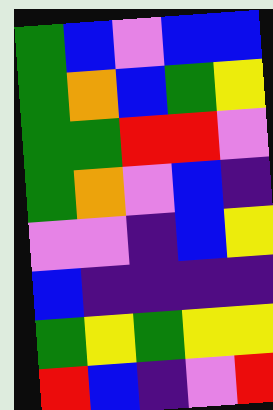[["green", "blue", "violet", "blue", "blue"], ["green", "orange", "blue", "green", "yellow"], ["green", "green", "red", "red", "violet"], ["green", "orange", "violet", "blue", "indigo"], ["violet", "violet", "indigo", "blue", "yellow"], ["blue", "indigo", "indigo", "indigo", "indigo"], ["green", "yellow", "green", "yellow", "yellow"], ["red", "blue", "indigo", "violet", "red"]]